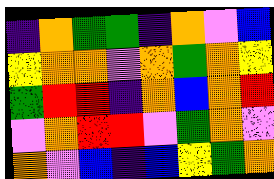[["indigo", "orange", "green", "green", "indigo", "orange", "violet", "blue"], ["yellow", "orange", "orange", "violet", "orange", "green", "orange", "yellow"], ["green", "red", "red", "indigo", "orange", "blue", "orange", "red"], ["violet", "orange", "red", "red", "violet", "green", "orange", "violet"], ["orange", "violet", "blue", "indigo", "blue", "yellow", "green", "orange"]]